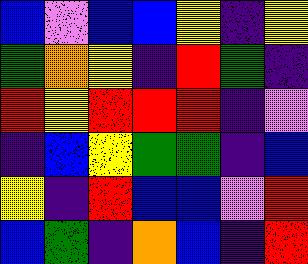[["blue", "violet", "blue", "blue", "yellow", "indigo", "yellow"], ["green", "orange", "yellow", "indigo", "red", "green", "indigo"], ["red", "yellow", "red", "red", "red", "indigo", "violet"], ["indigo", "blue", "yellow", "green", "green", "indigo", "blue"], ["yellow", "indigo", "red", "blue", "blue", "violet", "red"], ["blue", "green", "indigo", "orange", "blue", "indigo", "red"]]